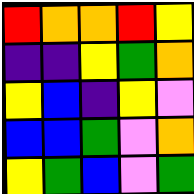[["red", "orange", "orange", "red", "yellow"], ["indigo", "indigo", "yellow", "green", "orange"], ["yellow", "blue", "indigo", "yellow", "violet"], ["blue", "blue", "green", "violet", "orange"], ["yellow", "green", "blue", "violet", "green"]]